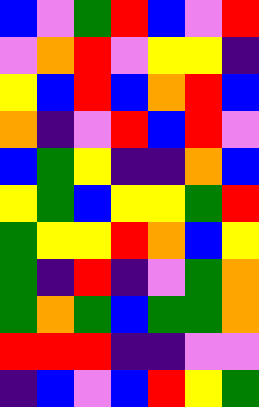[["blue", "violet", "green", "red", "blue", "violet", "red"], ["violet", "orange", "red", "violet", "yellow", "yellow", "indigo"], ["yellow", "blue", "red", "blue", "orange", "red", "blue"], ["orange", "indigo", "violet", "red", "blue", "red", "violet"], ["blue", "green", "yellow", "indigo", "indigo", "orange", "blue"], ["yellow", "green", "blue", "yellow", "yellow", "green", "red"], ["green", "yellow", "yellow", "red", "orange", "blue", "yellow"], ["green", "indigo", "red", "indigo", "violet", "green", "orange"], ["green", "orange", "green", "blue", "green", "green", "orange"], ["red", "red", "red", "indigo", "indigo", "violet", "violet"], ["indigo", "blue", "violet", "blue", "red", "yellow", "green"]]